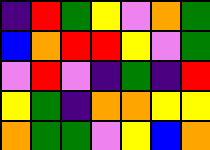[["indigo", "red", "green", "yellow", "violet", "orange", "green"], ["blue", "orange", "red", "red", "yellow", "violet", "green"], ["violet", "red", "violet", "indigo", "green", "indigo", "red"], ["yellow", "green", "indigo", "orange", "orange", "yellow", "yellow"], ["orange", "green", "green", "violet", "yellow", "blue", "orange"]]